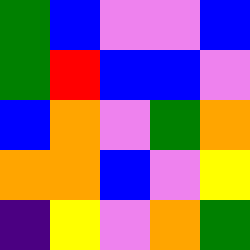[["green", "blue", "violet", "violet", "blue"], ["green", "red", "blue", "blue", "violet"], ["blue", "orange", "violet", "green", "orange"], ["orange", "orange", "blue", "violet", "yellow"], ["indigo", "yellow", "violet", "orange", "green"]]